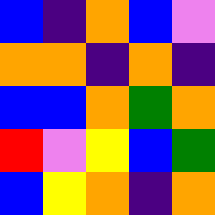[["blue", "indigo", "orange", "blue", "violet"], ["orange", "orange", "indigo", "orange", "indigo"], ["blue", "blue", "orange", "green", "orange"], ["red", "violet", "yellow", "blue", "green"], ["blue", "yellow", "orange", "indigo", "orange"]]